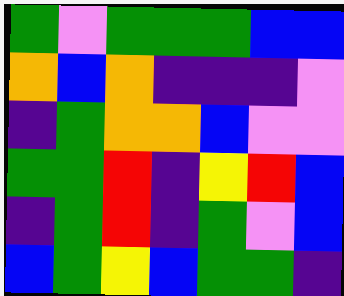[["green", "violet", "green", "green", "green", "blue", "blue"], ["orange", "blue", "orange", "indigo", "indigo", "indigo", "violet"], ["indigo", "green", "orange", "orange", "blue", "violet", "violet"], ["green", "green", "red", "indigo", "yellow", "red", "blue"], ["indigo", "green", "red", "indigo", "green", "violet", "blue"], ["blue", "green", "yellow", "blue", "green", "green", "indigo"]]